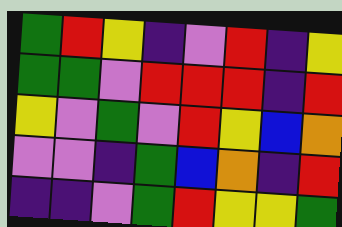[["green", "red", "yellow", "indigo", "violet", "red", "indigo", "yellow"], ["green", "green", "violet", "red", "red", "red", "indigo", "red"], ["yellow", "violet", "green", "violet", "red", "yellow", "blue", "orange"], ["violet", "violet", "indigo", "green", "blue", "orange", "indigo", "red"], ["indigo", "indigo", "violet", "green", "red", "yellow", "yellow", "green"]]